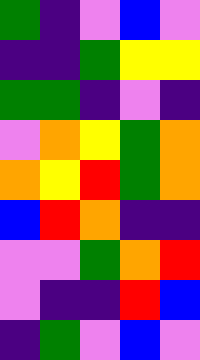[["green", "indigo", "violet", "blue", "violet"], ["indigo", "indigo", "green", "yellow", "yellow"], ["green", "green", "indigo", "violet", "indigo"], ["violet", "orange", "yellow", "green", "orange"], ["orange", "yellow", "red", "green", "orange"], ["blue", "red", "orange", "indigo", "indigo"], ["violet", "violet", "green", "orange", "red"], ["violet", "indigo", "indigo", "red", "blue"], ["indigo", "green", "violet", "blue", "violet"]]